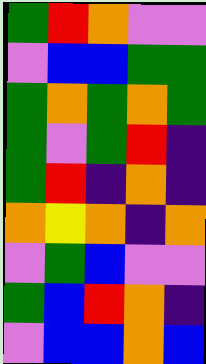[["green", "red", "orange", "violet", "violet"], ["violet", "blue", "blue", "green", "green"], ["green", "orange", "green", "orange", "green"], ["green", "violet", "green", "red", "indigo"], ["green", "red", "indigo", "orange", "indigo"], ["orange", "yellow", "orange", "indigo", "orange"], ["violet", "green", "blue", "violet", "violet"], ["green", "blue", "red", "orange", "indigo"], ["violet", "blue", "blue", "orange", "blue"]]